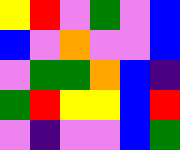[["yellow", "red", "violet", "green", "violet", "blue"], ["blue", "violet", "orange", "violet", "violet", "blue"], ["violet", "green", "green", "orange", "blue", "indigo"], ["green", "red", "yellow", "yellow", "blue", "red"], ["violet", "indigo", "violet", "violet", "blue", "green"]]